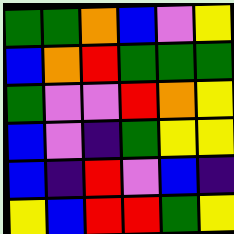[["green", "green", "orange", "blue", "violet", "yellow"], ["blue", "orange", "red", "green", "green", "green"], ["green", "violet", "violet", "red", "orange", "yellow"], ["blue", "violet", "indigo", "green", "yellow", "yellow"], ["blue", "indigo", "red", "violet", "blue", "indigo"], ["yellow", "blue", "red", "red", "green", "yellow"]]